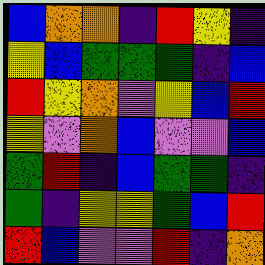[["blue", "orange", "orange", "indigo", "red", "yellow", "indigo"], ["yellow", "blue", "green", "green", "green", "indigo", "blue"], ["red", "yellow", "orange", "violet", "yellow", "blue", "red"], ["yellow", "violet", "orange", "blue", "violet", "violet", "blue"], ["green", "red", "indigo", "blue", "green", "green", "indigo"], ["green", "indigo", "yellow", "yellow", "green", "blue", "red"], ["red", "blue", "violet", "violet", "red", "indigo", "orange"]]